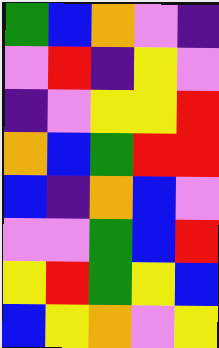[["green", "blue", "orange", "violet", "indigo"], ["violet", "red", "indigo", "yellow", "violet"], ["indigo", "violet", "yellow", "yellow", "red"], ["orange", "blue", "green", "red", "red"], ["blue", "indigo", "orange", "blue", "violet"], ["violet", "violet", "green", "blue", "red"], ["yellow", "red", "green", "yellow", "blue"], ["blue", "yellow", "orange", "violet", "yellow"]]